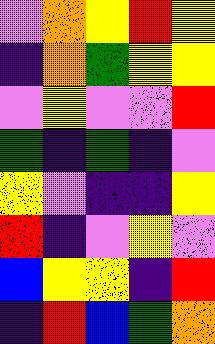[["violet", "orange", "yellow", "red", "yellow"], ["indigo", "orange", "green", "yellow", "yellow"], ["violet", "yellow", "violet", "violet", "red"], ["green", "indigo", "green", "indigo", "violet"], ["yellow", "violet", "indigo", "indigo", "yellow"], ["red", "indigo", "violet", "yellow", "violet"], ["blue", "yellow", "yellow", "indigo", "red"], ["indigo", "red", "blue", "green", "orange"]]